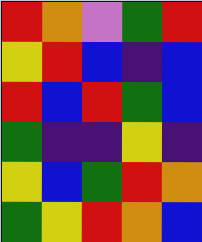[["red", "orange", "violet", "green", "red"], ["yellow", "red", "blue", "indigo", "blue"], ["red", "blue", "red", "green", "blue"], ["green", "indigo", "indigo", "yellow", "indigo"], ["yellow", "blue", "green", "red", "orange"], ["green", "yellow", "red", "orange", "blue"]]